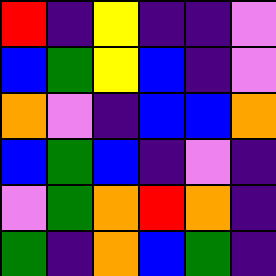[["red", "indigo", "yellow", "indigo", "indigo", "violet"], ["blue", "green", "yellow", "blue", "indigo", "violet"], ["orange", "violet", "indigo", "blue", "blue", "orange"], ["blue", "green", "blue", "indigo", "violet", "indigo"], ["violet", "green", "orange", "red", "orange", "indigo"], ["green", "indigo", "orange", "blue", "green", "indigo"]]